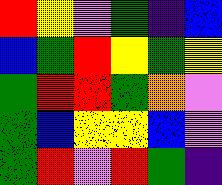[["red", "yellow", "violet", "green", "indigo", "blue"], ["blue", "green", "red", "yellow", "green", "yellow"], ["green", "red", "red", "green", "orange", "violet"], ["green", "blue", "yellow", "yellow", "blue", "violet"], ["green", "red", "violet", "red", "green", "indigo"]]